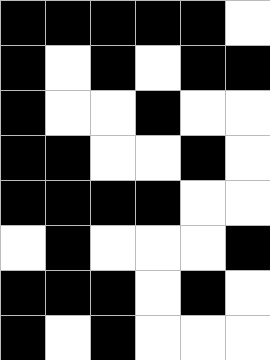[["black", "black", "black", "black", "black", "white"], ["black", "white", "black", "white", "black", "black"], ["black", "white", "white", "black", "white", "white"], ["black", "black", "white", "white", "black", "white"], ["black", "black", "black", "black", "white", "white"], ["white", "black", "white", "white", "white", "black"], ["black", "black", "black", "white", "black", "white"], ["black", "white", "black", "white", "white", "white"]]